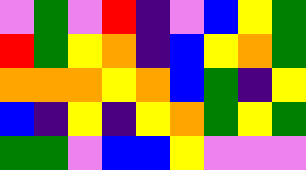[["violet", "green", "violet", "red", "indigo", "violet", "blue", "yellow", "green"], ["red", "green", "yellow", "orange", "indigo", "blue", "yellow", "orange", "green"], ["orange", "orange", "orange", "yellow", "orange", "blue", "green", "indigo", "yellow"], ["blue", "indigo", "yellow", "indigo", "yellow", "orange", "green", "yellow", "green"], ["green", "green", "violet", "blue", "blue", "yellow", "violet", "violet", "violet"]]